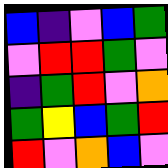[["blue", "indigo", "violet", "blue", "green"], ["violet", "red", "red", "green", "violet"], ["indigo", "green", "red", "violet", "orange"], ["green", "yellow", "blue", "green", "red"], ["red", "violet", "orange", "blue", "violet"]]